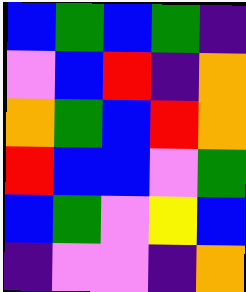[["blue", "green", "blue", "green", "indigo"], ["violet", "blue", "red", "indigo", "orange"], ["orange", "green", "blue", "red", "orange"], ["red", "blue", "blue", "violet", "green"], ["blue", "green", "violet", "yellow", "blue"], ["indigo", "violet", "violet", "indigo", "orange"]]